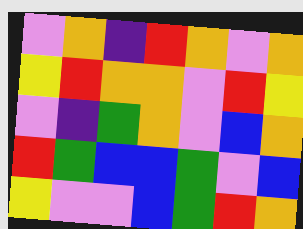[["violet", "orange", "indigo", "red", "orange", "violet", "orange"], ["yellow", "red", "orange", "orange", "violet", "red", "yellow"], ["violet", "indigo", "green", "orange", "violet", "blue", "orange"], ["red", "green", "blue", "blue", "green", "violet", "blue"], ["yellow", "violet", "violet", "blue", "green", "red", "orange"]]